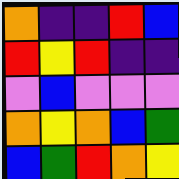[["orange", "indigo", "indigo", "red", "blue"], ["red", "yellow", "red", "indigo", "indigo"], ["violet", "blue", "violet", "violet", "violet"], ["orange", "yellow", "orange", "blue", "green"], ["blue", "green", "red", "orange", "yellow"]]